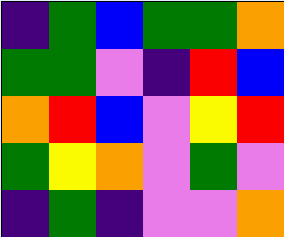[["indigo", "green", "blue", "green", "green", "orange"], ["green", "green", "violet", "indigo", "red", "blue"], ["orange", "red", "blue", "violet", "yellow", "red"], ["green", "yellow", "orange", "violet", "green", "violet"], ["indigo", "green", "indigo", "violet", "violet", "orange"]]